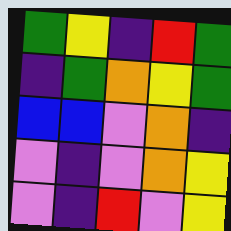[["green", "yellow", "indigo", "red", "green"], ["indigo", "green", "orange", "yellow", "green"], ["blue", "blue", "violet", "orange", "indigo"], ["violet", "indigo", "violet", "orange", "yellow"], ["violet", "indigo", "red", "violet", "yellow"]]